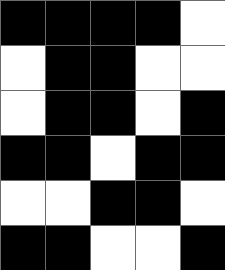[["black", "black", "black", "black", "white"], ["white", "black", "black", "white", "white"], ["white", "black", "black", "white", "black"], ["black", "black", "white", "black", "black"], ["white", "white", "black", "black", "white"], ["black", "black", "white", "white", "black"]]